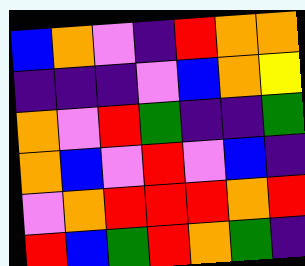[["blue", "orange", "violet", "indigo", "red", "orange", "orange"], ["indigo", "indigo", "indigo", "violet", "blue", "orange", "yellow"], ["orange", "violet", "red", "green", "indigo", "indigo", "green"], ["orange", "blue", "violet", "red", "violet", "blue", "indigo"], ["violet", "orange", "red", "red", "red", "orange", "red"], ["red", "blue", "green", "red", "orange", "green", "indigo"]]